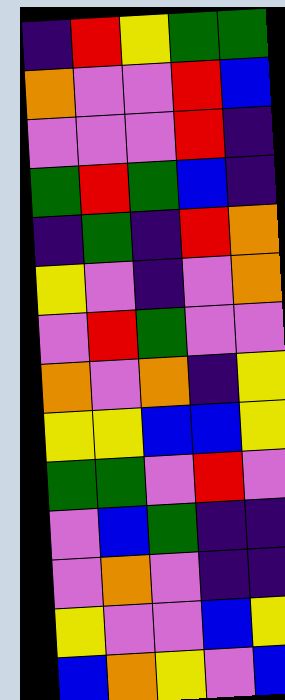[["indigo", "red", "yellow", "green", "green"], ["orange", "violet", "violet", "red", "blue"], ["violet", "violet", "violet", "red", "indigo"], ["green", "red", "green", "blue", "indigo"], ["indigo", "green", "indigo", "red", "orange"], ["yellow", "violet", "indigo", "violet", "orange"], ["violet", "red", "green", "violet", "violet"], ["orange", "violet", "orange", "indigo", "yellow"], ["yellow", "yellow", "blue", "blue", "yellow"], ["green", "green", "violet", "red", "violet"], ["violet", "blue", "green", "indigo", "indigo"], ["violet", "orange", "violet", "indigo", "indigo"], ["yellow", "violet", "violet", "blue", "yellow"], ["blue", "orange", "yellow", "violet", "blue"]]